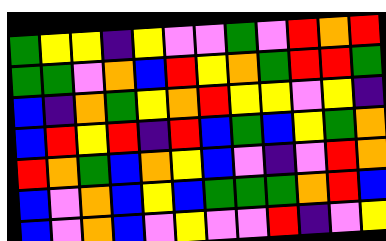[["green", "yellow", "yellow", "indigo", "yellow", "violet", "violet", "green", "violet", "red", "orange", "red"], ["green", "green", "violet", "orange", "blue", "red", "yellow", "orange", "green", "red", "red", "green"], ["blue", "indigo", "orange", "green", "yellow", "orange", "red", "yellow", "yellow", "violet", "yellow", "indigo"], ["blue", "red", "yellow", "red", "indigo", "red", "blue", "green", "blue", "yellow", "green", "orange"], ["red", "orange", "green", "blue", "orange", "yellow", "blue", "violet", "indigo", "violet", "red", "orange"], ["blue", "violet", "orange", "blue", "yellow", "blue", "green", "green", "green", "orange", "red", "blue"], ["blue", "violet", "orange", "blue", "violet", "yellow", "violet", "violet", "red", "indigo", "violet", "yellow"]]